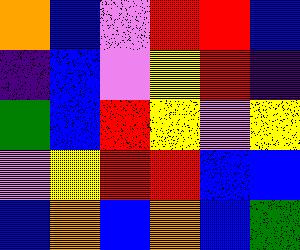[["orange", "blue", "violet", "red", "red", "blue"], ["indigo", "blue", "violet", "yellow", "red", "indigo"], ["green", "blue", "red", "yellow", "violet", "yellow"], ["violet", "yellow", "red", "red", "blue", "blue"], ["blue", "orange", "blue", "orange", "blue", "green"]]